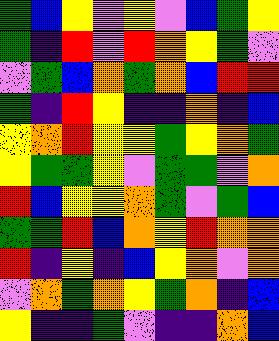[["green", "blue", "yellow", "violet", "yellow", "violet", "blue", "green", "yellow"], ["green", "indigo", "red", "violet", "red", "orange", "yellow", "green", "violet"], ["violet", "green", "blue", "orange", "green", "orange", "blue", "red", "red"], ["green", "indigo", "red", "yellow", "indigo", "indigo", "orange", "indigo", "blue"], ["yellow", "orange", "red", "yellow", "yellow", "green", "yellow", "orange", "green"], ["yellow", "green", "green", "yellow", "violet", "green", "green", "violet", "orange"], ["red", "blue", "yellow", "yellow", "orange", "green", "violet", "green", "blue"], ["green", "green", "red", "blue", "orange", "yellow", "red", "orange", "orange"], ["red", "indigo", "yellow", "indigo", "blue", "yellow", "orange", "violet", "orange"], ["violet", "orange", "green", "orange", "yellow", "green", "orange", "indigo", "blue"], ["yellow", "indigo", "indigo", "green", "violet", "indigo", "indigo", "orange", "blue"]]